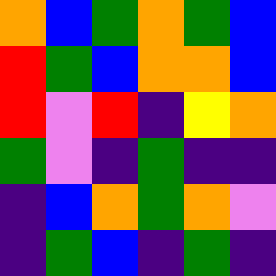[["orange", "blue", "green", "orange", "green", "blue"], ["red", "green", "blue", "orange", "orange", "blue"], ["red", "violet", "red", "indigo", "yellow", "orange"], ["green", "violet", "indigo", "green", "indigo", "indigo"], ["indigo", "blue", "orange", "green", "orange", "violet"], ["indigo", "green", "blue", "indigo", "green", "indigo"]]